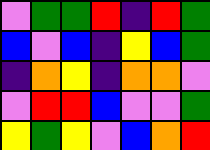[["violet", "green", "green", "red", "indigo", "red", "green"], ["blue", "violet", "blue", "indigo", "yellow", "blue", "green"], ["indigo", "orange", "yellow", "indigo", "orange", "orange", "violet"], ["violet", "red", "red", "blue", "violet", "violet", "green"], ["yellow", "green", "yellow", "violet", "blue", "orange", "red"]]